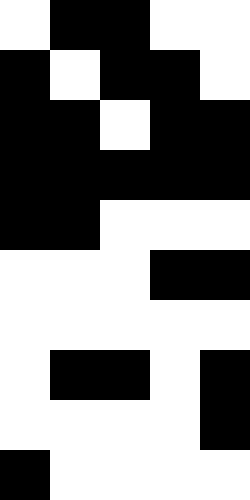[["white", "black", "black", "white", "white"], ["black", "white", "black", "black", "white"], ["black", "black", "white", "black", "black"], ["black", "black", "black", "black", "black"], ["black", "black", "white", "white", "white"], ["white", "white", "white", "black", "black"], ["white", "white", "white", "white", "white"], ["white", "black", "black", "white", "black"], ["white", "white", "white", "white", "black"], ["black", "white", "white", "white", "white"]]